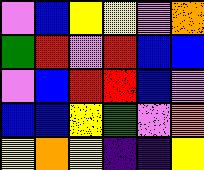[["violet", "blue", "yellow", "yellow", "violet", "orange"], ["green", "red", "violet", "red", "blue", "blue"], ["violet", "blue", "red", "red", "blue", "violet"], ["blue", "blue", "yellow", "green", "violet", "orange"], ["yellow", "orange", "yellow", "indigo", "indigo", "yellow"]]